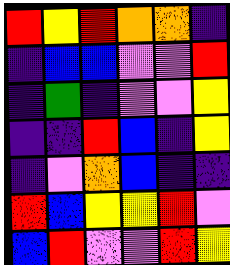[["red", "yellow", "red", "orange", "orange", "indigo"], ["indigo", "blue", "blue", "violet", "violet", "red"], ["indigo", "green", "indigo", "violet", "violet", "yellow"], ["indigo", "indigo", "red", "blue", "indigo", "yellow"], ["indigo", "violet", "orange", "blue", "indigo", "indigo"], ["red", "blue", "yellow", "yellow", "red", "violet"], ["blue", "red", "violet", "violet", "red", "yellow"]]